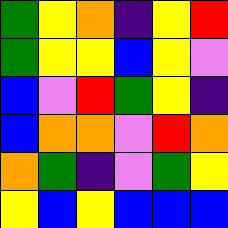[["green", "yellow", "orange", "indigo", "yellow", "red"], ["green", "yellow", "yellow", "blue", "yellow", "violet"], ["blue", "violet", "red", "green", "yellow", "indigo"], ["blue", "orange", "orange", "violet", "red", "orange"], ["orange", "green", "indigo", "violet", "green", "yellow"], ["yellow", "blue", "yellow", "blue", "blue", "blue"]]